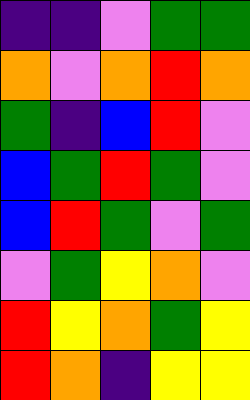[["indigo", "indigo", "violet", "green", "green"], ["orange", "violet", "orange", "red", "orange"], ["green", "indigo", "blue", "red", "violet"], ["blue", "green", "red", "green", "violet"], ["blue", "red", "green", "violet", "green"], ["violet", "green", "yellow", "orange", "violet"], ["red", "yellow", "orange", "green", "yellow"], ["red", "orange", "indigo", "yellow", "yellow"]]